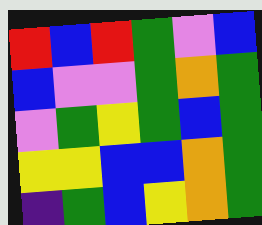[["red", "blue", "red", "green", "violet", "blue"], ["blue", "violet", "violet", "green", "orange", "green"], ["violet", "green", "yellow", "green", "blue", "green"], ["yellow", "yellow", "blue", "blue", "orange", "green"], ["indigo", "green", "blue", "yellow", "orange", "green"]]